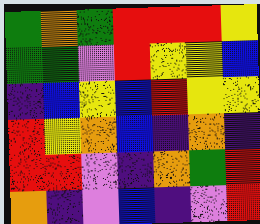[["green", "orange", "green", "red", "red", "red", "yellow"], ["green", "green", "violet", "red", "yellow", "yellow", "blue"], ["indigo", "blue", "yellow", "blue", "red", "yellow", "yellow"], ["red", "yellow", "orange", "blue", "indigo", "orange", "indigo"], ["red", "red", "violet", "indigo", "orange", "green", "red"], ["orange", "indigo", "violet", "blue", "indigo", "violet", "red"]]